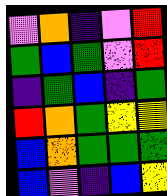[["violet", "orange", "indigo", "violet", "red"], ["green", "blue", "green", "violet", "red"], ["indigo", "green", "blue", "indigo", "green"], ["red", "orange", "green", "yellow", "yellow"], ["blue", "orange", "green", "green", "green"], ["blue", "violet", "indigo", "blue", "yellow"]]